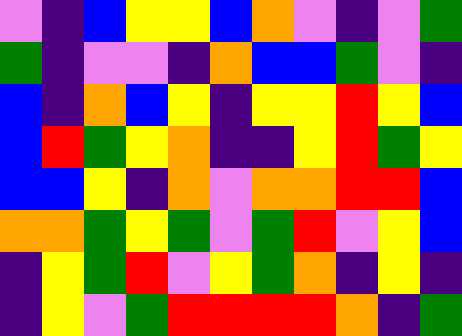[["violet", "indigo", "blue", "yellow", "yellow", "blue", "orange", "violet", "indigo", "violet", "green"], ["green", "indigo", "violet", "violet", "indigo", "orange", "blue", "blue", "green", "violet", "indigo"], ["blue", "indigo", "orange", "blue", "yellow", "indigo", "yellow", "yellow", "red", "yellow", "blue"], ["blue", "red", "green", "yellow", "orange", "indigo", "indigo", "yellow", "red", "green", "yellow"], ["blue", "blue", "yellow", "indigo", "orange", "violet", "orange", "orange", "red", "red", "blue"], ["orange", "orange", "green", "yellow", "green", "violet", "green", "red", "violet", "yellow", "blue"], ["indigo", "yellow", "green", "red", "violet", "yellow", "green", "orange", "indigo", "yellow", "indigo"], ["indigo", "yellow", "violet", "green", "red", "red", "red", "red", "orange", "indigo", "green"]]